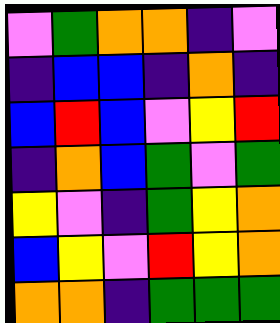[["violet", "green", "orange", "orange", "indigo", "violet"], ["indigo", "blue", "blue", "indigo", "orange", "indigo"], ["blue", "red", "blue", "violet", "yellow", "red"], ["indigo", "orange", "blue", "green", "violet", "green"], ["yellow", "violet", "indigo", "green", "yellow", "orange"], ["blue", "yellow", "violet", "red", "yellow", "orange"], ["orange", "orange", "indigo", "green", "green", "green"]]